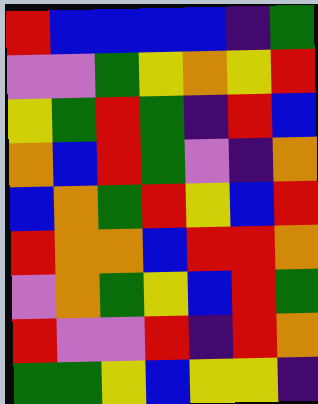[["red", "blue", "blue", "blue", "blue", "indigo", "green"], ["violet", "violet", "green", "yellow", "orange", "yellow", "red"], ["yellow", "green", "red", "green", "indigo", "red", "blue"], ["orange", "blue", "red", "green", "violet", "indigo", "orange"], ["blue", "orange", "green", "red", "yellow", "blue", "red"], ["red", "orange", "orange", "blue", "red", "red", "orange"], ["violet", "orange", "green", "yellow", "blue", "red", "green"], ["red", "violet", "violet", "red", "indigo", "red", "orange"], ["green", "green", "yellow", "blue", "yellow", "yellow", "indigo"]]